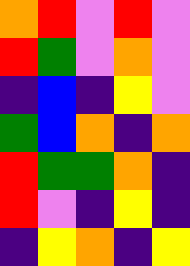[["orange", "red", "violet", "red", "violet"], ["red", "green", "violet", "orange", "violet"], ["indigo", "blue", "indigo", "yellow", "violet"], ["green", "blue", "orange", "indigo", "orange"], ["red", "green", "green", "orange", "indigo"], ["red", "violet", "indigo", "yellow", "indigo"], ["indigo", "yellow", "orange", "indigo", "yellow"]]